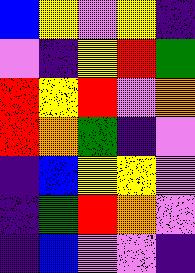[["blue", "yellow", "violet", "yellow", "indigo"], ["violet", "indigo", "yellow", "red", "green"], ["red", "yellow", "red", "violet", "orange"], ["red", "orange", "green", "indigo", "violet"], ["indigo", "blue", "yellow", "yellow", "violet"], ["indigo", "green", "red", "orange", "violet"], ["indigo", "blue", "violet", "violet", "indigo"]]